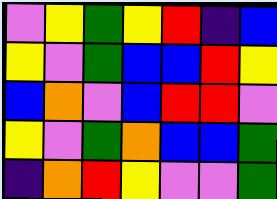[["violet", "yellow", "green", "yellow", "red", "indigo", "blue"], ["yellow", "violet", "green", "blue", "blue", "red", "yellow"], ["blue", "orange", "violet", "blue", "red", "red", "violet"], ["yellow", "violet", "green", "orange", "blue", "blue", "green"], ["indigo", "orange", "red", "yellow", "violet", "violet", "green"]]